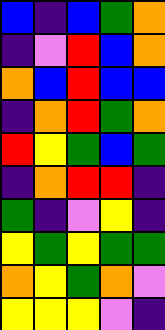[["blue", "indigo", "blue", "green", "orange"], ["indigo", "violet", "red", "blue", "orange"], ["orange", "blue", "red", "blue", "blue"], ["indigo", "orange", "red", "green", "orange"], ["red", "yellow", "green", "blue", "green"], ["indigo", "orange", "red", "red", "indigo"], ["green", "indigo", "violet", "yellow", "indigo"], ["yellow", "green", "yellow", "green", "green"], ["orange", "yellow", "green", "orange", "violet"], ["yellow", "yellow", "yellow", "violet", "indigo"]]